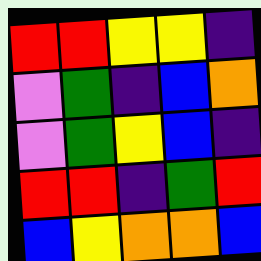[["red", "red", "yellow", "yellow", "indigo"], ["violet", "green", "indigo", "blue", "orange"], ["violet", "green", "yellow", "blue", "indigo"], ["red", "red", "indigo", "green", "red"], ["blue", "yellow", "orange", "orange", "blue"]]